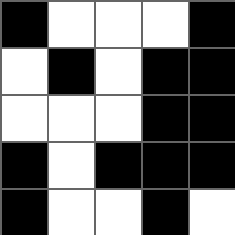[["black", "white", "white", "white", "black"], ["white", "black", "white", "black", "black"], ["white", "white", "white", "black", "black"], ["black", "white", "black", "black", "black"], ["black", "white", "white", "black", "white"]]